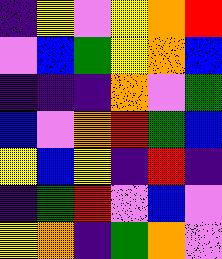[["indigo", "yellow", "violet", "yellow", "orange", "red"], ["violet", "blue", "green", "yellow", "orange", "blue"], ["indigo", "indigo", "indigo", "orange", "violet", "green"], ["blue", "violet", "orange", "red", "green", "blue"], ["yellow", "blue", "yellow", "indigo", "red", "indigo"], ["indigo", "green", "red", "violet", "blue", "violet"], ["yellow", "orange", "indigo", "green", "orange", "violet"]]